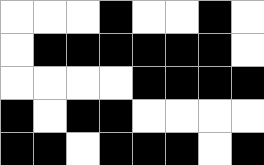[["white", "white", "white", "black", "white", "white", "black", "white"], ["white", "black", "black", "black", "black", "black", "black", "white"], ["white", "white", "white", "white", "black", "black", "black", "black"], ["black", "white", "black", "black", "white", "white", "white", "white"], ["black", "black", "white", "black", "black", "black", "white", "black"]]